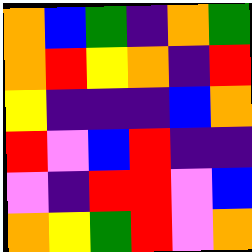[["orange", "blue", "green", "indigo", "orange", "green"], ["orange", "red", "yellow", "orange", "indigo", "red"], ["yellow", "indigo", "indigo", "indigo", "blue", "orange"], ["red", "violet", "blue", "red", "indigo", "indigo"], ["violet", "indigo", "red", "red", "violet", "blue"], ["orange", "yellow", "green", "red", "violet", "orange"]]